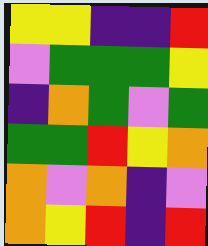[["yellow", "yellow", "indigo", "indigo", "red"], ["violet", "green", "green", "green", "yellow"], ["indigo", "orange", "green", "violet", "green"], ["green", "green", "red", "yellow", "orange"], ["orange", "violet", "orange", "indigo", "violet"], ["orange", "yellow", "red", "indigo", "red"]]